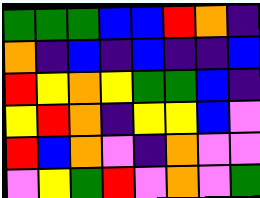[["green", "green", "green", "blue", "blue", "red", "orange", "indigo"], ["orange", "indigo", "blue", "indigo", "blue", "indigo", "indigo", "blue"], ["red", "yellow", "orange", "yellow", "green", "green", "blue", "indigo"], ["yellow", "red", "orange", "indigo", "yellow", "yellow", "blue", "violet"], ["red", "blue", "orange", "violet", "indigo", "orange", "violet", "violet"], ["violet", "yellow", "green", "red", "violet", "orange", "violet", "green"]]